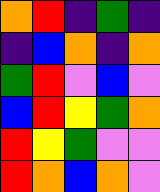[["orange", "red", "indigo", "green", "indigo"], ["indigo", "blue", "orange", "indigo", "orange"], ["green", "red", "violet", "blue", "violet"], ["blue", "red", "yellow", "green", "orange"], ["red", "yellow", "green", "violet", "violet"], ["red", "orange", "blue", "orange", "violet"]]